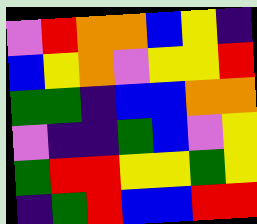[["violet", "red", "orange", "orange", "blue", "yellow", "indigo"], ["blue", "yellow", "orange", "violet", "yellow", "yellow", "red"], ["green", "green", "indigo", "blue", "blue", "orange", "orange"], ["violet", "indigo", "indigo", "green", "blue", "violet", "yellow"], ["green", "red", "red", "yellow", "yellow", "green", "yellow"], ["indigo", "green", "red", "blue", "blue", "red", "red"]]